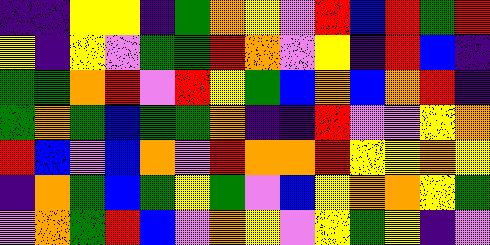[["indigo", "indigo", "yellow", "yellow", "indigo", "green", "orange", "yellow", "violet", "red", "blue", "red", "green", "red"], ["yellow", "indigo", "yellow", "violet", "green", "green", "red", "orange", "violet", "yellow", "indigo", "red", "blue", "indigo"], ["green", "green", "orange", "red", "violet", "red", "yellow", "green", "blue", "orange", "blue", "orange", "red", "indigo"], ["green", "orange", "green", "blue", "green", "green", "orange", "indigo", "indigo", "red", "violet", "violet", "yellow", "orange"], ["red", "blue", "violet", "blue", "orange", "violet", "red", "orange", "orange", "red", "yellow", "yellow", "orange", "yellow"], ["indigo", "orange", "green", "blue", "green", "yellow", "green", "violet", "blue", "yellow", "orange", "orange", "yellow", "green"], ["violet", "orange", "green", "red", "blue", "violet", "orange", "yellow", "violet", "yellow", "green", "yellow", "indigo", "violet"]]